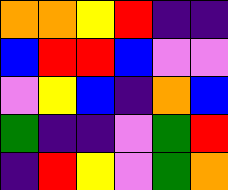[["orange", "orange", "yellow", "red", "indigo", "indigo"], ["blue", "red", "red", "blue", "violet", "violet"], ["violet", "yellow", "blue", "indigo", "orange", "blue"], ["green", "indigo", "indigo", "violet", "green", "red"], ["indigo", "red", "yellow", "violet", "green", "orange"]]